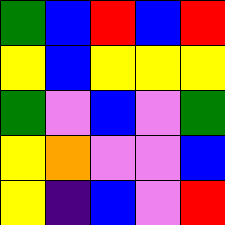[["green", "blue", "red", "blue", "red"], ["yellow", "blue", "yellow", "yellow", "yellow"], ["green", "violet", "blue", "violet", "green"], ["yellow", "orange", "violet", "violet", "blue"], ["yellow", "indigo", "blue", "violet", "red"]]